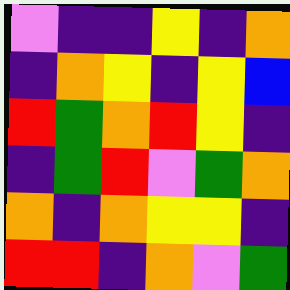[["violet", "indigo", "indigo", "yellow", "indigo", "orange"], ["indigo", "orange", "yellow", "indigo", "yellow", "blue"], ["red", "green", "orange", "red", "yellow", "indigo"], ["indigo", "green", "red", "violet", "green", "orange"], ["orange", "indigo", "orange", "yellow", "yellow", "indigo"], ["red", "red", "indigo", "orange", "violet", "green"]]